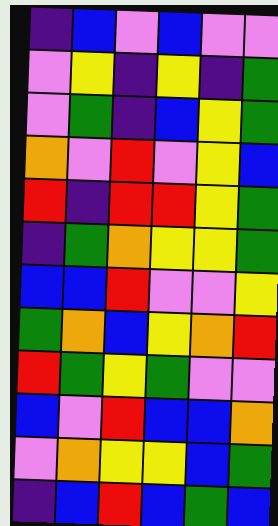[["indigo", "blue", "violet", "blue", "violet", "violet"], ["violet", "yellow", "indigo", "yellow", "indigo", "green"], ["violet", "green", "indigo", "blue", "yellow", "green"], ["orange", "violet", "red", "violet", "yellow", "blue"], ["red", "indigo", "red", "red", "yellow", "green"], ["indigo", "green", "orange", "yellow", "yellow", "green"], ["blue", "blue", "red", "violet", "violet", "yellow"], ["green", "orange", "blue", "yellow", "orange", "red"], ["red", "green", "yellow", "green", "violet", "violet"], ["blue", "violet", "red", "blue", "blue", "orange"], ["violet", "orange", "yellow", "yellow", "blue", "green"], ["indigo", "blue", "red", "blue", "green", "blue"]]